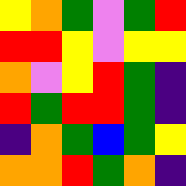[["yellow", "orange", "green", "violet", "green", "red"], ["red", "red", "yellow", "violet", "yellow", "yellow"], ["orange", "violet", "yellow", "red", "green", "indigo"], ["red", "green", "red", "red", "green", "indigo"], ["indigo", "orange", "green", "blue", "green", "yellow"], ["orange", "orange", "red", "green", "orange", "indigo"]]